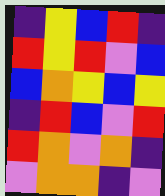[["indigo", "yellow", "blue", "red", "indigo"], ["red", "yellow", "red", "violet", "blue"], ["blue", "orange", "yellow", "blue", "yellow"], ["indigo", "red", "blue", "violet", "red"], ["red", "orange", "violet", "orange", "indigo"], ["violet", "orange", "orange", "indigo", "violet"]]